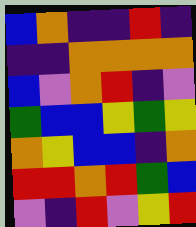[["blue", "orange", "indigo", "indigo", "red", "indigo"], ["indigo", "indigo", "orange", "orange", "orange", "orange"], ["blue", "violet", "orange", "red", "indigo", "violet"], ["green", "blue", "blue", "yellow", "green", "yellow"], ["orange", "yellow", "blue", "blue", "indigo", "orange"], ["red", "red", "orange", "red", "green", "blue"], ["violet", "indigo", "red", "violet", "yellow", "red"]]